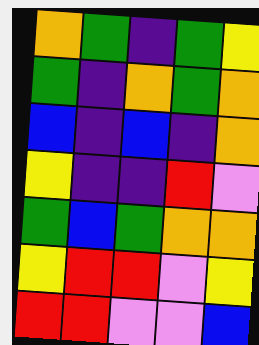[["orange", "green", "indigo", "green", "yellow"], ["green", "indigo", "orange", "green", "orange"], ["blue", "indigo", "blue", "indigo", "orange"], ["yellow", "indigo", "indigo", "red", "violet"], ["green", "blue", "green", "orange", "orange"], ["yellow", "red", "red", "violet", "yellow"], ["red", "red", "violet", "violet", "blue"]]